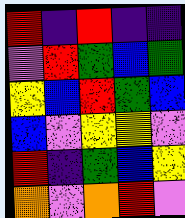[["red", "indigo", "red", "indigo", "indigo"], ["violet", "red", "green", "blue", "green"], ["yellow", "blue", "red", "green", "blue"], ["blue", "violet", "yellow", "yellow", "violet"], ["red", "indigo", "green", "blue", "yellow"], ["orange", "violet", "orange", "red", "violet"]]